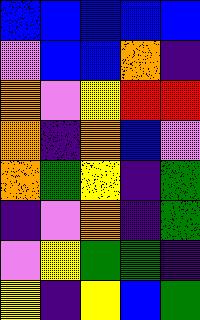[["blue", "blue", "blue", "blue", "blue"], ["violet", "blue", "blue", "orange", "indigo"], ["orange", "violet", "yellow", "red", "red"], ["orange", "indigo", "orange", "blue", "violet"], ["orange", "green", "yellow", "indigo", "green"], ["indigo", "violet", "orange", "indigo", "green"], ["violet", "yellow", "green", "green", "indigo"], ["yellow", "indigo", "yellow", "blue", "green"]]